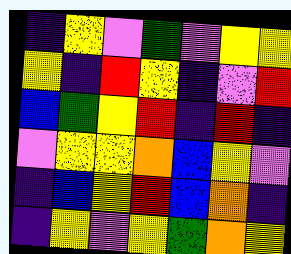[["indigo", "yellow", "violet", "green", "violet", "yellow", "yellow"], ["yellow", "indigo", "red", "yellow", "indigo", "violet", "red"], ["blue", "green", "yellow", "red", "indigo", "red", "indigo"], ["violet", "yellow", "yellow", "orange", "blue", "yellow", "violet"], ["indigo", "blue", "yellow", "red", "blue", "orange", "indigo"], ["indigo", "yellow", "violet", "yellow", "green", "orange", "yellow"]]